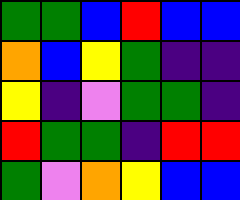[["green", "green", "blue", "red", "blue", "blue"], ["orange", "blue", "yellow", "green", "indigo", "indigo"], ["yellow", "indigo", "violet", "green", "green", "indigo"], ["red", "green", "green", "indigo", "red", "red"], ["green", "violet", "orange", "yellow", "blue", "blue"]]